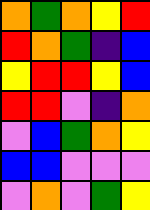[["orange", "green", "orange", "yellow", "red"], ["red", "orange", "green", "indigo", "blue"], ["yellow", "red", "red", "yellow", "blue"], ["red", "red", "violet", "indigo", "orange"], ["violet", "blue", "green", "orange", "yellow"], ["blue", "blue", "violet", "violet", "violet"], ["violet", "orange", "violet", "green", "yellow"]]